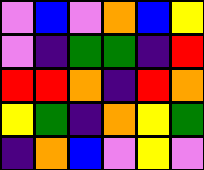[["violet", "blue", "violet", "orange", "blue", "yellow"], ["violet", "indigo", "green", "green", "indigo", "red"], ["red", "red", "orange", "indigo", "red", "orange"], ["yellow", "green", "indigo", "orange", "yellow", "green"], ["indigo", "orange", "blue", "violet", "yellow", "violet"]]